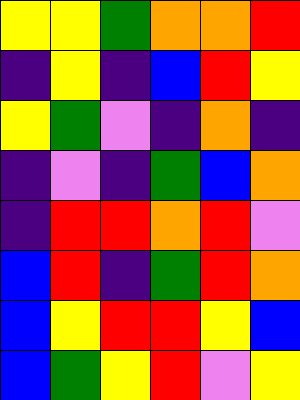[["yellow", "yellow", "green", "orange", "orange", "red"], ["indigo", "yellow", "indigo", "blue", "red", "yellow"], ["yellow", "green", "violet", "indigo", "orange", "indigo"], ["indigo", "violet", "indigo", "green", "blue", "orange"], ["indigo", "red", "red", "orange", "red", "violet"], ["blue", "red", "indigo", "green", "red", "orange"], ["blue", "yellow", "red", "red", "yellow", "blue"], ["blue", "green", "yellow", "red", "violet", "yellow"]]